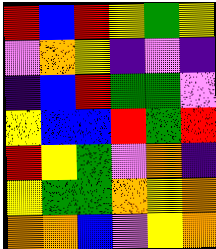[["red", "blue", "red", "yellow", "green", "yellow"], ["violet", "orange", "yellow", "indigo", "violet", "indigo"], ["indigo", "blue", "red", "green", "green", "violet"], ["yellow", "blue", "blue", "red", "green", "red"], ["red", "yellow", "green", "violet", "orange", "indigo"], ["yellow", "green", "green", "orange", "yellow", "orange"], ["orange", "orange", "blue", "violet", "yellow", "orange"]]